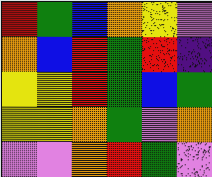[["red", "green", "blue", "orange", "yellow", "violet"], ["orange", "blue", "red", "green", "red", "indigo"], ["yellow", "yellow", "red", "green", "blue", "green"], ["yellow", "yellow", "orange", "green", "violet", "orange"], ["violet", "violet", "orange", "red", "green", "violet"]]